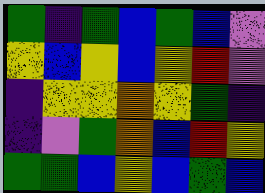[["green", "indigo", "green", "blue", "green", "blue", "violet"], ["yellow", "blue", "yellow", "blue", "yellow", "red", "violet"], ["indigo", "yellow", "yellow", "orange", "yellow", "green", "indigo"], ["indigo", "violet", "green", "orange", "blue", "red", "yellow"], ["green", "green", "blue", "yellow", "blue", "green", "blue"]]